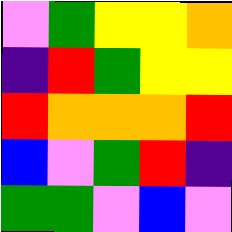[["violet", "green", "yellow", "yellow", "orange"], ["indigo", "red", "green", "yellow", "yellow"], ["red", "orange", "orange", "orange", "red"], ["blue", "violet", "green", "red", "indigo"], ["green", "green", "violet", "blue", "violet"]]